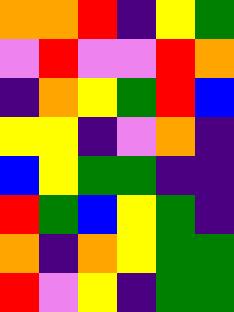[["orange", "orange", "red", "indigo", "yellow", "green"], ["violet", "red", "violet", "violet", "red", "orange"], ["indigo", "orange", "yellow", "green", "red", "blue"], ["yellow", "yellow", "indigo", "violet", "orange", "indigo"], ["blue", "yellow", "green", "green", "indigo", "indigo"], ["red", "green", "blue", "yellow", "green", "indigo"], ["orange", "indigo", "orange", "yellow", "green", "green"], ["red", "violet", "yellow", "indigo", "green", "green"]]